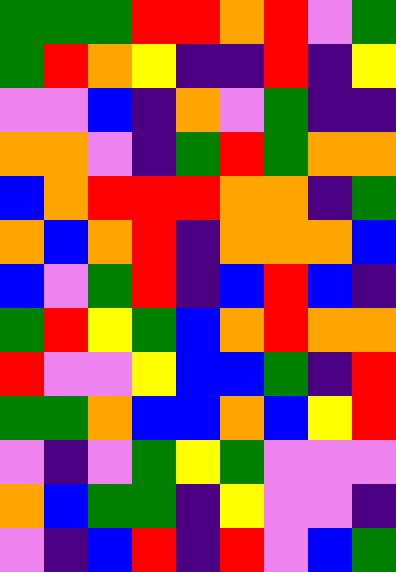[["green", "green", "green", "red", "red", "orange", "red", "violet", "green"], ["green", "red", "orange", "yellow", "indigo", "indigo", "red", "indigo", "yellow"], ["violet", "violet", "blue", "indigo", "orange", "violet", "green", "indigo", "indigo"], ["orange", "orange", "violet", "indigo", "green", "red", "green", "orange", "orange"], ["blue", "orange", "red", "red", "red", "orange", "orange", "indigo", "green"], ["orange", "blue", "orange", "red", "indigo", "orange", "orange", "orange", "blue"], ["blue", "violet", "green", "red", "indigo", "blue", "red", "blue", "indigo"], ["green", "red", "yellow", "green", "blue", "orange", "red", "orange", "orange"], ["red", "violet", "violet", "yellow", "blue", "blue", "green", "indigo", "red"], ["green", "green", "orange", "blue", "blue", "orange", "blue", "yellow", "red"], ["violet", "indigo", "violet", "green", "yellow", "green", "violet", "violet", "violet"], ["orange", "blue", "green", "green", "indigo", "yellow", "violet", "violet", "indigo"], ["violet", "indigo", "blue", "red", "indigo", "red", "violet", "blue", "green"]]